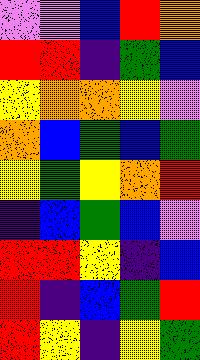[["violet", "violet", "blue", "red", "orange"], ["red", "red", "indigo", "green", "blue"], ["yellow", "orange", "orange", "yellow", "violet"], ["orange", "blue", "green", "blue", "green"], ["yellow", "green", "yellow", "orange", "red"], ["indigo", "blue", "green", "blue", "violet"], ["red", "red", "yellow", "indigo", "blue"], ["red", "indigo", "blue", "green", "red"], ["red", "yellow", "indigo", "yellow", "green"]]